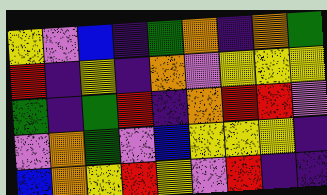[["yellow", "violet", "blue", "indigo", "green", "orange", "indigo", "orange", "green"], ["red", "indigo", "yellow", "indigo", "orange", "violet", "yellow", "yellow", "yellow"], ["green", "indigo", "green", "red", "indigo", "orange", "red", "red", "violet"], ["violet", "orange", "green", "violet", "blue", "yellow", "yellow", "yellow", "indigo"], ["blue", "orange", "yellow", "red", "yellow", "violet", "red", "indigo", "indigo"]]